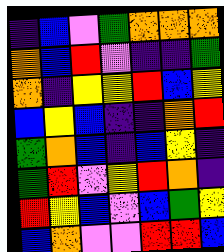[["indigo", "blue", "violet", "green", "orange", "orange", "orange"], ["orange", "blue", "red", "violet", "indigo", "indigo", "green"], ["orange", "indigo", "yellow", "yellow", "red", "blue", "yellow"], ["blue", "yellow", "blue", "indigo", "indigo", "orange", "red"], ["green", "orange", "blue", "indigo", "blue", "yellow", "indigo"], ["green", "red", "violet", "yellow", "red", "orange", "indigo"], ["red", "yellow", "blue", "violet", "blue", "green", "yellow"], ["blue", "orange", "violet", "violet", "red", "red", "blue"]]